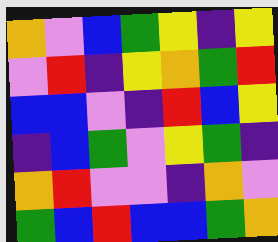[["orange", "violet", "blue", "green", "yellow", "indigo", "yellow"], ["violet", "red", "indigo", "yellow", "orange", "green", "red"], ["blue", "blue", "violet", "indigo", "red", "blue", "yellow"], ["indigo", "blue", "green", "violet", "yellow", "green", "indigo"], ["orange", "red", "violet", "violet", "indigo", "orange", "violet"], ["green", "blue", "red", "blue", "blue", "green", "orange"]]